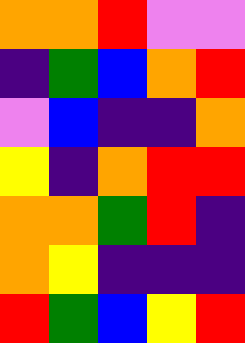[["orange", "orange", "red", "violet", "violet"], ["indigo", "green", "blue", "orange", "red"], ["violet", "blue", "indigo", "indigo", "orange"], ["yellow", "indigo", "orange", "red", "red"], ["orange", "orange", "green", "red", "indigo"], ["orange", "yellow", "indigo", "indigo", "indigo"], ["red", "green", "blue", "yellow", "red"]]